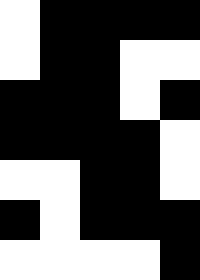[["white", "black", "black", "black", "black"], ["white", "black", "black", "white", "white"], ["black", "black", "black", "white", "black"], ["black", "black", "black", "black", "white"], ["white", "white", "black", "black", "white"], ["black", "white", "black", "black", "black"], ["white", "white", "white", "white", "black"]]